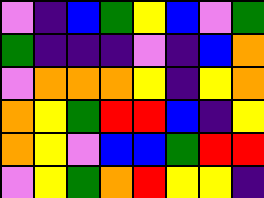[["violet", "indigo", "blue", "green", "yellow", "blue", "violet", "green"], ["green", "indigo", "indigo", "indigo", "violet", "indigo", "blue", "orange"], ["violet", "orange", "orange", "orange", "yellow", "indigo", "yellow", "orange"], ["orange", "yellow", "green", "red", "red", "blue", "indigo", "yellow"], ["orange", "yellow", "violet", "blue", "blue", "green", "red", "red"], ["violet", "yellow", "green", "orange", "red", "yellow", "yellow", "indigo"]]